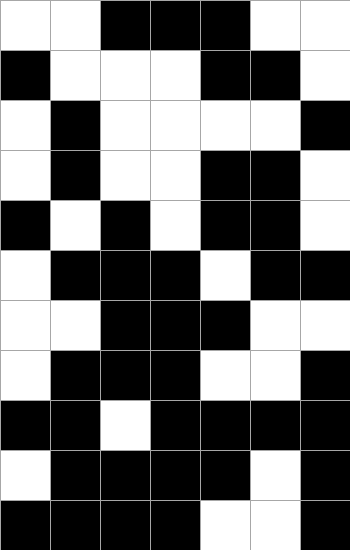[["white", "white", "black", "black", "black", "white", "white"], ["black", "white", "white", "white", "black", "black", "white"], ["white", "black", "white", "white", "white", "white", "black"], ["white", "black", "white", "white", "black", "black", "white"], ["black", "white", "black", "white", "black", "black", "white"], ["white", "black", "black", "black", "white", "black", "black"], ["white", "white", "black", "black", "black", "white", "white"], ["white", "black", "black", "black", "white", "white", "black"], ["black", "black", "white", "black", "black", "black", "black"], ["white", "black", "black", "black", "black", "white", "black"], ["black", "black", "black", "black", "white", "white", "black"]]